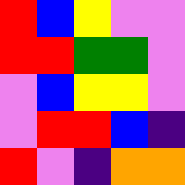[["red", "blue", "yellow", "violet", "violet"], ["red", "red", "green", "green", "violet"], ["violet", "blue", "yellow", "yellow", "violet"], ["violet", "red", "red", "blue", "indigo"], ["red", "violet", "indigo", "orange", "orange"]]